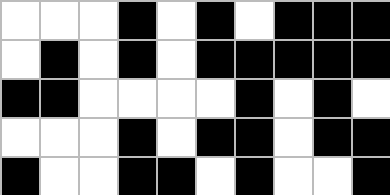[["white", "white", "white", "black", "white", "black", "white", "black", "black", "black"], ["white", "black", "white", "black", "white", "black", "black", "black", "black", "black"], ["black", "black", "white", "white", "white", "white", "black", "white", "black", "white"], ["white", "white", "white", "black", "white", "black", "black", "white", "black", "black"], ["black", "white", "white", "black", "black", "white", "black", "white", "white", "black"]]